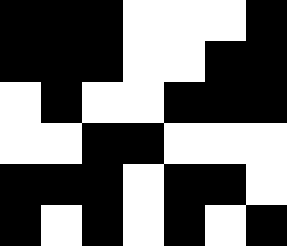[["black", "black", "black", "white", "white", "white", "black"], ["black", "black", "black", "white", "white", "black", "black"], ["white", "black", "white", "white", "black", "black", "black"], ["white", "white", "black", "black", "white", "white", "white"], ["black", "black", "black", "white", "black", "black", "white"], ["black", "white", "black", "white", "black", "white", "black"]]